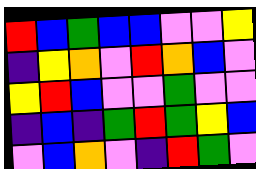[["red", "blue", "green", "blue", "blue", "violet", "violet", "yellow"], ["indigo", "yellow", "orange", "violet", "red", "orange", "blue", "violet"], ["yellow", "red", "blue", "violet", "violet", "green", "violet", "violet"], ["indigo", "blue", "indigo", "green", "red", "green", "yellow", "blue"], ["violet", "blue", "orange", "violet", "indigo", "red", "green", "violet"]]